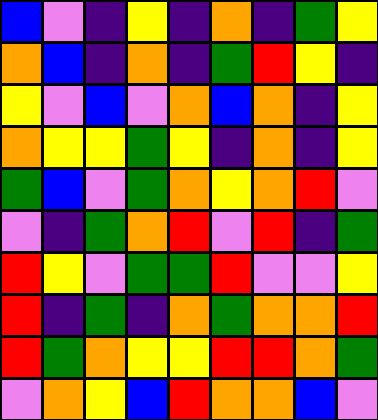[["blue", "violet", "indigo", "yellow", "indigo", "orange", "indigo", "green", "yellow"], ["orange", "blue", "indigo", "orange", "indigo", "green", "red", "yellow", "indigo"], ["yellow", "violet", "blue", "violet", "orange", "blue", "orange", "indigo", "yellow"], ["orange", "yellow", "yellow", "green", "yellow", "indigo", "orange", "indigo", "yellow"], ["green", "blue", "violet", "green", "orange", "yellow", "orange", "red", "violet"], ["violet", "indigo", "green", "orange", "red", "violet", "red", "indigo", "green"], ["red", "yellow", "violet", "green", "green", "red", "violet", "violet", "yellow"], ["red", "indigo", "green", "indigo", "orange", "green", "orange", "orange", "red"], ["red", "green", "orange", "yellow", "yellow", "red", "red", "orange", "green"], ["violet", "orange", "yellow", "blue", "red", "orange", "orange", "blue", "violet"]]